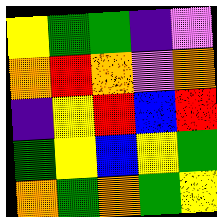[["yellow", "green", "green", "indigo", "violet"], ["orange", "red", "orange", "violet", "orange"], ["indigo", "yellow", "red", "blue", "red"], ["green", "yellow", "blue", "yellow", "green"], ["orange", "green", "orange", "green", "yellow"]]